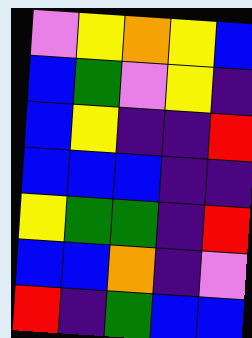[["violet", "yellow", "orange", "yellow", "blue"], ["blue", "green", "violet", "yellow", "indigo"], ["blue", "yellow", "indigo", "indigo", "red"], ["blue", "blue", "blue", "indigo", "indigo"], ["yellow", "green", "green", "indigo", "red"], ["blue", "blue", "orange", "indigo", "violet"], ["red", "indigo", "green", "blue", "blue"]]